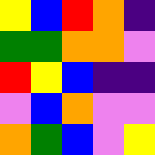[["yellow", "blue", "red", "orange", "indigo"], ["green", "green", "orange", "orange", "violet"], ["red", "yellow", "blue", "indigo", "indigo"], ["violet", "blue", "orange", "violet", "violet"], ["orange", "green", "blue", "violet", "yellow"]]